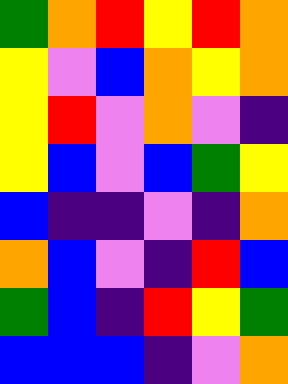[["green", "orange", "red", "yellow", "red", "orange"], ["yellow", "violet", "blue", "orange", "yellow", "orange"], ["yellow", "red", "violet", "orange", "violet", "indigo"], ["yellow", "blue", "violet", "blue", "green", "yellow"], ["blue", "indigo", "indigo", "violet", "indigo", "orange"], ["orange", "blue", "violet", "indigo", "red", "blue"], ["green", "blue", "indigo", "red", "yellow", "green"], ["blue", "blue", "blue", "indigo", "violet", "orange"]]